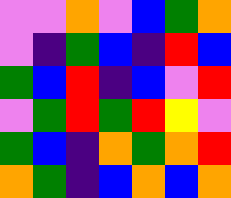[["violet", "violet", "orange", "violet", "blue", "green", "orange"], ["violet", "indigo", "green", "blue", "indigo", "red", "blue"], ["green", "blue", "red", "indigo", "blue", "violet", "red"], ["violet", "green", "red", "green", "red", "yellow", "violet"], ["green", "blue", "indigo", "orange", "green", "orange", "red"], ["orange", "green", "indigo", "blue", "orange", "blue", "orange"]]